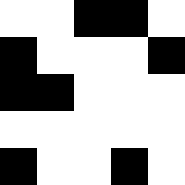[["white", "white", "black", "black", "white"], ["black", "white", "white", "white", "black"], ["black", "black", "white", "white", "white"], ["white", "white", "white", "white", "white"], ["black", "white", "white", "black", "white"]]